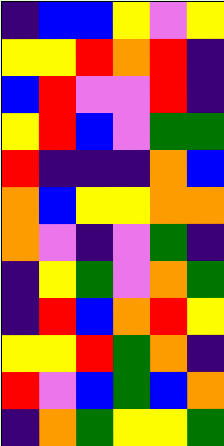[["indigo", "blue", "blue", "yellow", "violet", "yellow"], ["yellow", "yellow", "red", "orange", "red", "indigo"], ["blue", "red", "violet", "violet", "red", "indigo"], ["yellow", "red", "blue", "violet", "green", "green"], ["red", "indigo", "indigo", "indigo", "orange", "blue"], ["orange", "blue", "yellow", "yellow", "orange", "orange"], ["orange", "violet", "indigo", "violet", "green", "indigo"], ["indigo", "yellow", "green", "violet", "orange", "green"], ["indigo", "red", "blue", "orange", "red", "yellow"], ["yellow", "yellow", "red", "green", "orange", "indigo"], ["red", "violet", "blue", "green", "blue", "orange"], ["indigo", "orange", "green", "yellow", "yellow", "green"]]